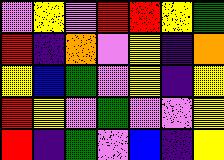[["violet", "yellow", "violet", "red", "red", "yellow", "green"], ["red", "indigo", "orange", "violet", "yellow", "indigo", "orange"], ["yellow", "blue", "green", "violet", "yellow", "indigo", "yellow"], ["red", "yellow", "violet", "green", "violet", "violet", "yellow"], ["red", "indigo", "green", "violet", "blue", "indigo", "yellow"]]